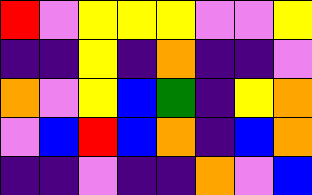[["red", "violet", "yellow", "yellow", "yellow", "violet", "violet", "yellow"], ["indigo", "indigo", "yellow", "indigo", "orange", "indigo", "indigo", "violet"], ["orange", "violet", "yellow", "blue", "green", "indigo", "yellow", "orange"], ["violet", "blue", "red", "blue", "orange", "indigo", "blue", "orange"], ["indigo", "indigo", "violet", "indigo", "indigo", "orange", "violet", "blue"]]